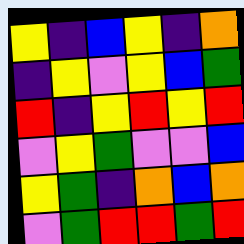[["yellow", "indigo", "blue", "yellow", "indigo", "orange"], ["indigo", "yellow", "violet", "yellow", "blue", "green"], ["red", "indigo", "yellow", "red", "yellow", "red"], ["violet", "yellow", "green", "violet", "violet", "blue"], ["yellow", "green", "indigo", "orange", "blue", "orange"], ["violet", "green", "red", "red", "green", "red"]]